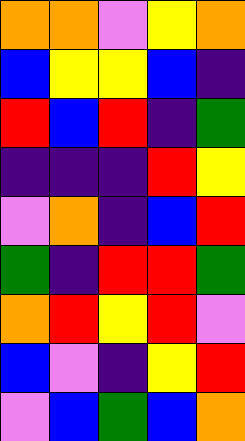[["orange", "orange", "violet", "yellow", "orange"], ["blue", "yellow", "yellow", "blue", "indigo"], ["red", "blue", "red", "indigo", "green"], ["indigo", "indigo", "indigo", "red", "yellow"], ["violet", "orange", "indigo", "blue", "red"], ["green", "indigo", "red", "red", "green"], ["orange", "red", "yellow", "red", "violet"], ["blue", "violet", "indigo", "yellow", "red"], ["violet", "blue", "green", "blue", "orange"]]